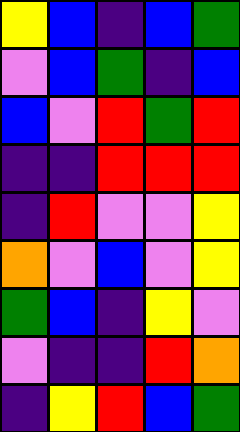[["yellow", "blue", "indigo", "blue", "green"], ["violet", "blue", "green", "indigo", "blue"], ["blue", "violet", "red", "green", "red"], ["indigo", "indigo", "red", "red", "red"], ["indigo", "red", "violet", "violet", "yellow"], ["orange", "violet", "blue", "violet", "yellow"], ["green", "blue", "indigo", "yellow", "violet"], ["violet", "indigo", "indigo", "red", "orange"], ["indigo", "yellow", "red", "blue", "green"]]